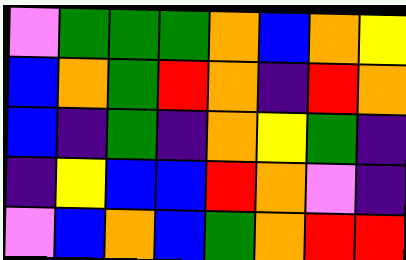[["violet", "green", "green", "green", "orange", "blue", "orange", "yellow"], ["blue", "orange", "green", "red", "orange", "indigo", "red", "orange"], ["blue", "indigo", "green", "indigo", "orange", "yellow", "green", "indigo"], ["indigo", "yellow", "blue", "blue", "red", "orange", "violet", "indigo"], ["violet", "blue", "orange", "blue", "green", "orange", "red", "red"]]